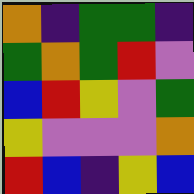[["orange", "indigo", "green", "green", "indigo"], ["green", "orange", "green", "red", "violet"], ["blue", "red", "yellow", "violet", "green"], ["yellow", "violet", "violet", "violet", "orange"], ["red", "blue", "indigo", "yellow", "blue"]]